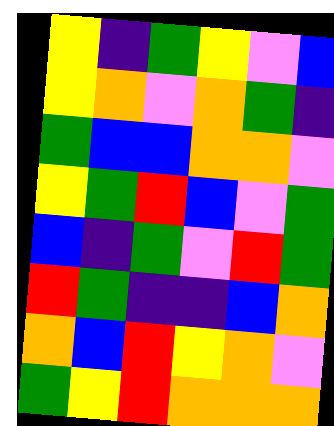[["yellow", "indigo", "green", "yellow", "violet", "blue"], ["yellow", "orange", "violet", "orange", "green", "indigo"], ["green", "blue", "blue", "orange", "orange", "violet"], ["yellow", "green", "red", "blue", "violet", "green"], ["blue", "indigo", "green", "violet", "red", "green"], ["red", "green", "indigo", "indigo", "blue", "orange"], ["orange", "blue", "red", "yellow", "orange", "violet"], ["green", "yellow", "red", "orange", "orange", "orange"]]